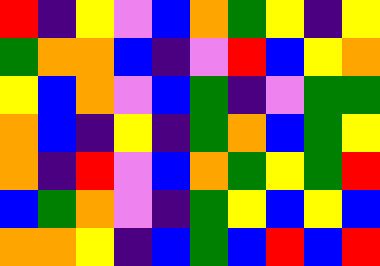[["red", "indigo", "yellow", "violet", "blue", "orange", "green", "yellow", "indigo", "yellow"], ["green", "orange", "orange", "blue", "indigo", "violet", "red", "blue", "yellow", "orange"], ["yellow", "blue", "orange", "violet", "blue", "green", "indigo", "violet", "green", "green"], ["orange", "blue", "indigo", "yellow", "indigo", "green", "orange", "blue", "green", "yellow"], ["orange", "indigo", "red", "violet", "blue", "orange", "green", "yellow", "green", "red"], ["blue", "green", "orange", "violet", "indigo", "green", "yellow", "blue", "yellow", "blue"], ["orange", "orange", "yellow", "indigo", "blue", "green", "blue", "red", "blue", "red"]]